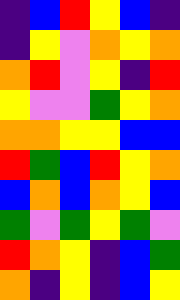[["indigo", "blue", "red", "yellow", "blue", "indigo"], ["indigo", "yellow", "violet", "orange", "yellow", "orange"], ["orange", "red", "violet", "yellow", "indigo", "red"], ["yellow", "violet", "violet", "green", "yellow", "orange"], ["orange", "orange", "yellow", "yellow", "blue", "blue"], ["red", "green", "blue", "red", "yellow", "orange"], ["blue", "orange", "blue", "orange", "yellow", "blue"], ["green", "violet", "green", "yellow", "green", "violet"], ["red", "orange", "yellow", "indigo", "blue", "green"], ["orange", "indigo", "yellow", "indigo", "blue", "yellow"]]